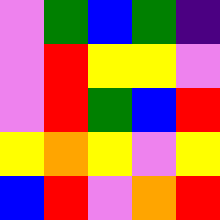[["violet", "green", "blue", "green", "indigo"], ["violet", "red", "yellow", "yellow", "violet"], ["violet", "red", "green", "blue", "red"], ["yellow", "orange", "yellow", "violet", "yellow"], ["blue", "red", "violet", "orange", "red"]]